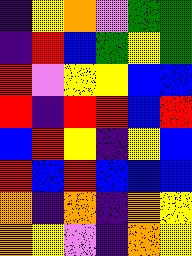[["indigo", "yellow", "orange", "violet", "green", "green"], ["indigo", "red", "blue", "green", "yellow", "green"], ["red", "violet", "yellow", "yellow", "blue", "blue"], ["red", "indigo", "red", "red", "blue", "red"], ["blue", "red", "yellow", "indigo", "yellow", "blue"], ["red", "blue", "red", "blue", "blue", "blue"], ["orange", "indigo", "orange", "indigo", "orange", "yellow"], ["orange", "yellow", "violet", "indigo", "orange", "yellow"]]